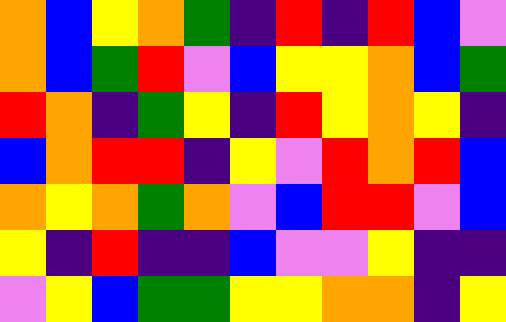[["orange", "blue", "yellow", "orange", "green", "indigo", "red", "indigo", "red", "blue", "violet"], ["orange", "blue", "green", "red", "violet", "blue", "yellow", "yellow", "orange", "blue", "green"], ["red", "orange", "indigo", "green", "yellow", "indigo", "red", "yellow", "orange", "yellow", "indigo"], ["blue", "orange", "red", "red", "indigo", "yellow", "violet", "red", "orange", "red", "blue"], ["orange", "yellow", "orange", "green", "orange", "violet", "blue", "red", "red", "violet", "blue"], ["yellow", "indigo", "red", "indigo", "indigo", "blue", "violet", "violet", "yellow", "indigo", "indigo"], ["violet", "yellow", "blue", "green", "green", "yellow", "yellow", "orange", "orange", "indigo", "yellow"]]